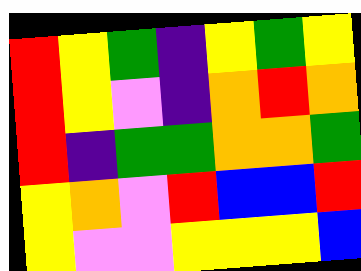[["red", "yellow", "green", "indigo", "yellow", "green", "yellow"], ["red", "yellow", "violet", "indigo", "orange", "red", "orange"], ["red", "indigo", "green", "green", "orange", "orange", "green"], ["yellow", "orange", "violet", "red", "blue", "blue", "red"], ["yellow", "violet", "violet", "yellow", "yellow", "yellow", "blue"]]